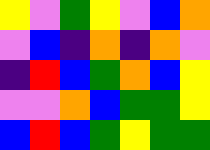[["yellow", "violet", "green", "yellow", "violet", "blue", "orange"], ["violet", "blue", "indigo", "orange", "indigo", "orange", "violet"], ["indigo", "red", "blue", "green", "orange", "blue", "yellow"], ["violet", "violet", "orange", "blue", "green", "green", "yellow"], ["blue", "red", "blue", "green", "yellow", "green", "green"]]